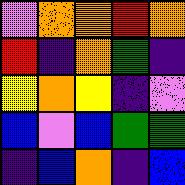[["violet", "orange", "orange", "red", "orange"], ["red", "indigo", "orange", "green", "indigo"], ["yellow", "orange", "yellow", "indigo", "violet"], ["blue", "violet", "blue", "green", "green"], ["indigo", "blue", "orange", "indigo", "blue"]]